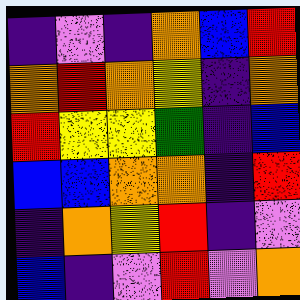[["indigo", "violet", "indigo", "orange", "blue", "red"], ["orange", "red", "orange", "yellow", "indigo", "orange"], ["red", "yellow", "yellow", "green", "indigo", "blue"], ["blue", "blue", "orange", "orange", "indigo", "red"], ["indigo", "orange", "yellow", "red", "indigo", "violet"], ["blue", "indigo", "violet", "red", "violet", "orange"]]